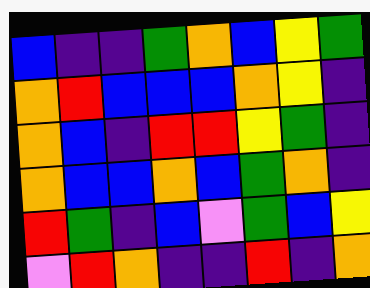[["blue", "indigo", "indigo", "green", "orange", "blue", "yellow", "green"], ["orange", "red", "blue", "blue", "blue", "orange", "yellow", "indigo"], ["orange", "blue", "indigo", "red", "red", "yellow", "green", "indigo"], ["orange", "blue", "blue", "orange", "blue", "green", "orange", "indigo"], ["red", "green", "indigo", "blue", "violet", "green", "blue", "yellow"], ["violet", "red", "orange", "indigo", "indigo", "red", "indigo", "orange"]]